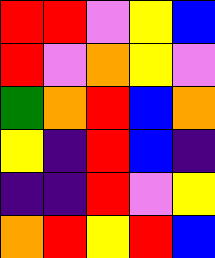[["red", "red", "violet", "yellow", "blue"], ["red", "violet", "orange", "yellow", "violet"], ["green", "orange", "red", "blue", "orange"], ["yellow", "indigo", "red", "blue", "indigo"], ["indigo", "indigo", "red", "violet", "yellow"], ["orange", "red", "yellow", "red", "blue"]]